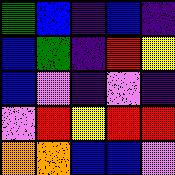[["green", "blue", "indigo", "blue", "indigo"], ["blue", "green", "indigo", "red", "yellow"], ["blue", "violet", "indigo", "violet", "indigo"], ["violet", "red", "yellow", "red", "red"], ["orange", "orange", "blue", "blue", "violet"]]